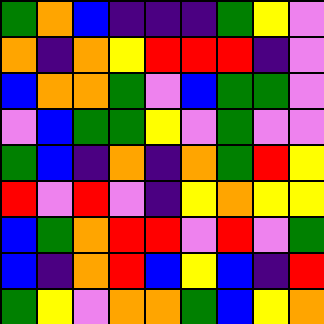[["green", "orange", "blue", "indigo", "indigo", "indigo", "green", "yellow", "violet"], ["orange", "indigo", "orange", "yellow", "red", "red", "red", "indigo", "violet"], ["blue", "orange", "orange", "green", "violet", "blue", "green", "green", "violet"], ["violet", "blue", "green", "green", "yellow", "violet", "green", "violet", "violet"], ["green", "blue", "indigo", "orange", "indigo", "orange", "green", "red", "yellow"], ["red", "violet", "red", "violet", "indigo", "yellow", "orange", "yellow", "yellow"], ["blue", "green", "orange", "red", "red", "violet", "red", "violet", "green"], ["blue", "indigo", "orange", "red", "blue", "yellow", "blue", "indigo", "red"], ["green", "yellow", "violet", "orange", "orange", "green", "blue", "yellow", "orange"]]